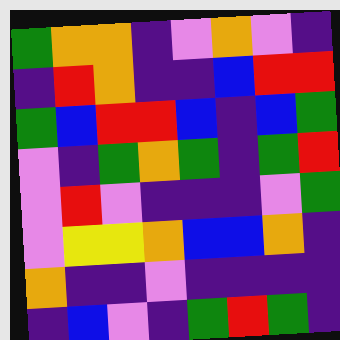[["green", "orange", "orange", "indigo", "violet", "orange", "violet", "indigo"], ["indigo", "red", "orange", "indigo", "indigo", "blue", "red", "red"], ["green", "blue", "red", "red", "blue", "indigo", "blue", "green"], ["violet", "indigo", "green", "orange", "green", "indigo", "green", "red"], ["violet", "red", "violet", "indigo", "indigo", "indigo", "violet", "green"], ["violet", "yellow", "yellow", "orange", "blue", "blue", "orange", "indigo"], ["orange", "indigo", "indigo", "violet", "indigo", "indigo", "indigo", "indigo"], ["indigo", "blue", "violet", "indigo", "green", "red", "green", "indigo"]]